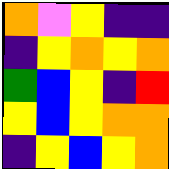[["orange", "violet", "yellow", "indigo", "indigo"], ["indigo", "yellow", "orange", "yellow", "orange"], ["green", "blue", "yellow", "indigo", "red"], ["yellow", "blue", "yellow", "orange", "orange"], ["indigo", "yellow", "blue", "yellow", "orange"]]